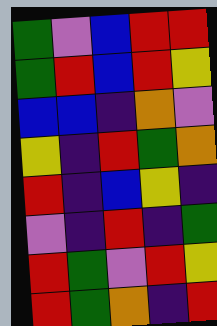[["green", "violet", "blue", "red", "red"], ["green", "red", "blue", "red", "yellow"], ["blue", "blue", "indigo", "orange", "violet"], ["yellow", "indigo", "red", "green", "orange"], ["red", "indigo", "blue", "yellow", "indigo"], ["violet", "indigo", "red", "indigo", "green"], ["red", "green", "violet", "red", "yellow"], ["red", "green", "orange", "indigo", "red"]]